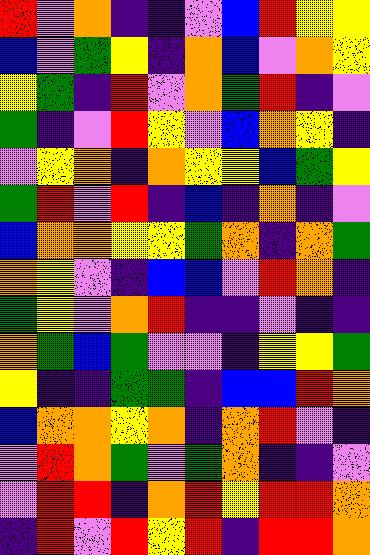[["red", "violet", "orange", "indigo", "indigo", "violet", "blue", "red", "yellow", "yellow"], ["blue", "violet", "green", "yellow", "indigo", "orange", "blue", "violet", "orange", "yellow"], ["yellow", "green", "indigo", "red", "violet", "orange", "green", "red", "indigo", "violet"], ["green", "indigo", "violet", "red", "yellow", "violet", "blue", "orange", "yellow", "indigo"], ["violet", "yellow", "orange", "indigo", "orange", "yellow", "yellow", "blue", "green", "yellow"], ["green", "red", "violet", "red", "indigo", "blue", "indigo", "orange", "indigo", "violet"], ["blue", "orange", "orange", "yellow", "yellow", "green", "orange", "indigo", "orange", "green"], ["orange", "yellow", "violet", "indigo", "blue", "blue", "violet", "red", "orange", "indigo"], ["green", "yellow", "violet", "orange", "red", "indigo", "indigo", "violet", "indigo", "indigo"], ["orange", "green", "blue", "green", "violet", "violet", "indigo", "yellow", "yellow", "green"], ["yellow", "indigo", "indigo", "green", "green", "indigo", "blue", "blue", "red", "orange"], ["blue", "orange", "orange", "yellow", "orange", "indigo", "orange", "red", "violet", "indigo"], ["violet", "red", "orange", "green", "violet", "green", "orange", "indigo", "indigo", "violet"], ["violet", "red", "red", "indigo", "orange", "red", "yellow", "red", "red", "orange"], ["indigo", "red", "violet", "red", "yellow", "red", "indigo", "red", "red", "orange"]]